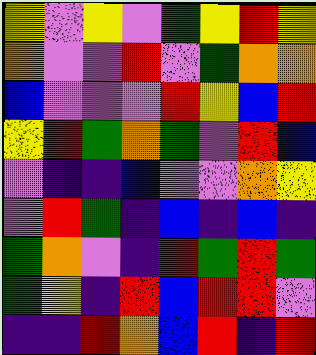[["yellow", "violet", "yellow", "violet", "green", "yellow", "red", "yellow"], ["orange", "violet", "violet", "red", "violet", "green", "orange", "orange"], ["blue", "violet", "violet", "violet", "red", "yellow", "blue", "red"], ["yellow", "red", "green", "orange", "green", "violet", "red", "blue"], ["violet", "indigo", "indigo", "blue", "violet", "violet", "orange", "yellow"], ["violet", "red", "green", "indigo", "blue", "indigo", "blue", "indigo"], ["green", "orange", "violet", "indigo", "red", "green", "red", "green"], ["green", "yellow", "indigo", "red", "blue", "red", "red", "violet"], ["indigo", "indigo", "red", "orange", "blue", "red", "indigo", "red"]]